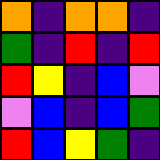[["orange", "indigo", "orange", "orange", "indigo"], ["green", "indigo", "red", "indigo", "red"], ["red", "yellow", "indigo", "blue", "violet"], ["violet", "blue", "indigo", "blue", "green"], ["red", "blue", "yellow", "green", "indigo"]]